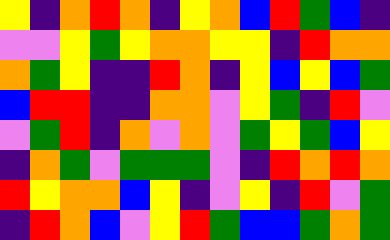[["yellow", "indigo", "orange", "red", "orange", "indigo", "yellow", "orange", "blue", "red", "green", "blue", "indigo"], ["violet", "violet", "yellow", "green", "yellow", "orange", "orange", "yellow", "yellow", "indigo", "red", "orange", "orange"], ["orange", "green", "yellow", "indigo", "indigo", "red", "orange", "indigo", "yellow", "blue", "yellow", "blue", "green"], ["blue", "red", "red", "indigo", "indigo", "orange", "orange", "violet", "yellow", "green", "indigo", "red", "violet"], ["violet", "green", "red", "indigo", "orange", "violet", "orange", "violet", "green", "yellow", "green", "blue", "yellow"], ["indigo", "orange", "green", "violet", "green", "green", "green", "violet", "indigo", "red", "orange", "red", "orange"], ["red", "yellow", "orange", "orange", "blue", "yellow", "indigo", "violet", "yellow", "indigo", "red", "violet", "green"], ["indigo", "red", "orange", "blue", "violet", "yellow", "red", "green", "blue", "blue", "green", "orange", "green"]]